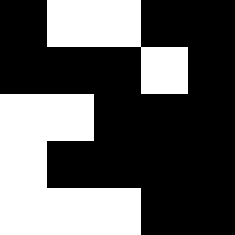[["black", "white", "white", "black", "black"], ["black", "black", "black", "white", "black"], ["white", "white", "black", "black", "black"], ["white", "black", "black", "black", "black"], ["white", "white", "white", "black", "black"]]